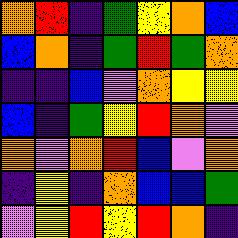[["orange", "red", "indigo", "green", "yellow", "orange", "blue"], ["blue", "orange", "indigo", "green", "red", "green", "orange"], ["indigo", "indigo", "blue", "violet", "orange", "yellow", "yellow"], ["blue", "indigo", "green", "yellow", "red", "orange", "violet"], ["orange", "violet", "orange", "red", "blue", "violet", "orange"], ["indigo", "yellow", "indigo", "orange", "blue", "blue", "green"], ["violet", "yellow", "red", "yellow", "red", "orange", "indigo"]]